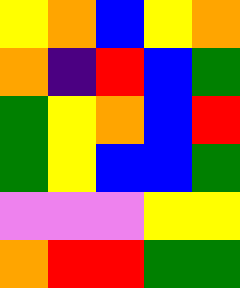[["yellow", "orange", "blue", "yellow", "orange"], ["orange", "indigo", "red", "blue", "green"], ["green", "yellow", "orange", "blue", "red"], ["green", "yellow", "blue", "blue", "green"], ["violet", "violet", "violet", "yellow", "yellow"], ["orange", "red", "red", "green", "green"]]